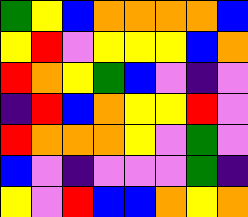[["green", "yellow", "blue", "orange", "orange", "orange", "orange", "blue"], ["yellow", "red", "violet", "yellow", "yellow", "yellow", "blue", "orange"], ["red", "orange", "yellow", "green", "blue", "violet", "indigo", "violet"], ["indigo", "red", "blue", "orange", "yellow", "yellow", "red", "violet"], ["red", "orange", "orange", "orange", "yellow", "violet", "green", "violet"], ["blue", "violet", "indigo", "violet", "violet", "violet", "green", "indigo"], ["yellow", "violet", "red", "blue", "blue", "orange", "yellow", "orange"]]